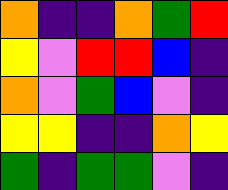[["orange", "indigo", "indigo", "orange", "green", "red"], ["yellow", "violet", "red", "red", "blue", "indigo"], ["orange", "violet", "green", "blue", "violet", "indigo"], ["yellow", "yellow", "indigo", "indigo", "orange", "yellow"], ["green", "indigo", "green", "green", "violet", "indigo"]]